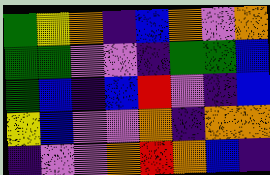[["green", "yellow", "orange", "indigo", "blue", "orange", "violet", "orange"], ["green", "green", "violet", "violet", "indigo", "green", "green", "blue"], ["green", "blue", "indigo", "blue", "red", "violet", "indigo", "blue"], ["yellow", "blue", "violet", "violet", "orange", "indigo", "orange", "orange"], ["indigo", "violet", "violet", "orange", "red", "orange", "blue", "indigo"]]